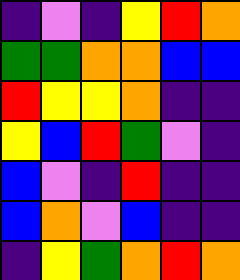[["indigo", "violet", "indigo", "yellow", "red", "orange"], ["green", "green", "orange", "orange", "blue", "blue"], ["red", "yellow", "yellow", "orange", "indigo", "indigo"], ["yellow", "blue", "red", "green", "violet", "indigo"], ["blue", "violet", "indigo", "red", "indigo", "indigo"], ["blue", "orange", "violet", "blue", "indigo", "indigo"], ["indigo", "yellow", "green", "orange", "red", "orange"]]